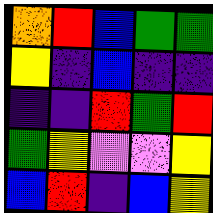[["orange", "red", "blue", "green", "green"], ["yellow", "indigo", "blue", "indigo", "indigo"], ["indigo", "indigo", "red", "green", "red"], ["green", "yellow", "violet", "violet", "yellow"], ["blue", "red", "indigo", "blue", "yellow"]]